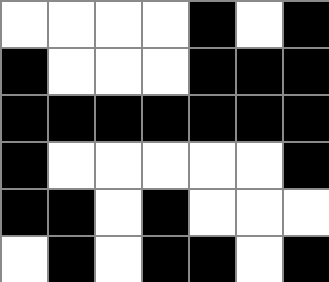[["white", "white", "white", "white", "black", "white", "black"], ["black", "white", "white", "white", "black", "black", "black"], ["black", "black", "black", "black", "black", "black", "black"], ["black", "white", "white", "white", "white", "white", "black"], ["black", "black", "white", "black", "white", "white", "white"], ["white", "black", "white", "black", "black", "white", "black"]]